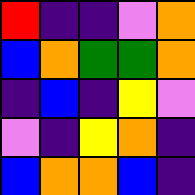[["red", "indigo", "indigo", "violet", "orange"], ["blue", "orange", "green", "green", "orange"], ["indigo", "blue", "indigo", "yellow", "violet"], ["violet", "indigo", "yellow", "orange", "indigo"], ["blue", "orange", "orange", "blue", "indigo"]]